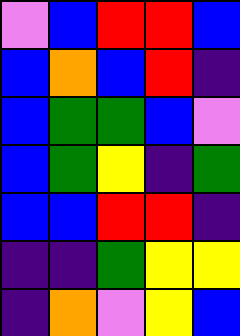[["violet", "blue", "red", "red", "blue"], ["blue", "orange", "blue", "red", "indigo"], ["blue", "green", "green", "blue", "violet"], ["blue", "green", "yellow", "indigo", "green"], ["blue", "blue", "red", "red", "indigo"], ["indigo", "indigo", "green", "yellow", "yellow"], ["indigo", "orange", "violet", "yellow", "blue"]]